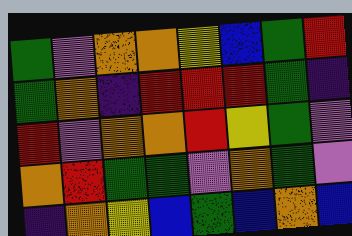[["green", "violet", "orange", "orange", "yellow", "blue", "green", "red"], ["green", "orange", "indigo", "red", "red", "red", "green", "indigo"], ["red", "violet", "orange", "orange", "red", "yellow", "green", "violet"], ["orange", "red", "green", "green", "violet", "orange", "green", "violet"], ["indigo", "orange", "yellow", "blue", "green", "blue", "orange", "blue"]]